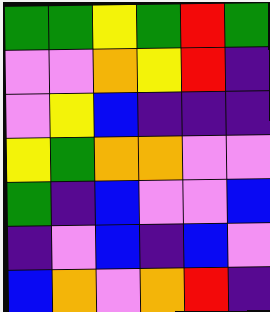[["green", "green", "yellow", "green", "red", "green"], ["violet", "violet", "orange", "yellow", "red", "indigo"], ["violet", "yellow", "blue", "indigo", "indigo", "indigo"], ["yellow", "green", "orange", "orange", "violet", "violet"], ["green", "indigo", "blue", "violet", "violet", "blue"], ["indigo", "violet", "blue", "indigo", "blue", "violet"], ["blue", "orange", "violet", "orange", "red", "indigo"]]